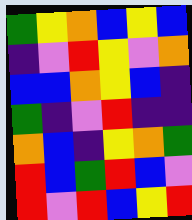[["green", "yellow", "orange", "blue", "yellow", "blue"], ["indigo", "violet", "red", "yellow", "violet", "orange"], ["blue", "blue", "orange", "yellow", "blue", "indigo"], ["green", "indigo", "violet", "red", "indigo", "indigo"], ["orange", "blue", "indigo", "yellow", "orange", "green"], ["red", "blue", "green", "red", "blue", "violet"], ["red", "violet", "red", "blue", "yellow", "red"]]